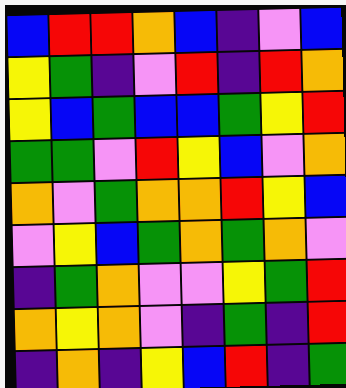[["blue", "red", "red", "orange", "blue", "indigo", "violet", "blue"], ["yellow", "green", "indigo", "violet", "red", "indigo", "red", "orange"], ["yellow", "blue", "green", "blue", "blue", "green", "yellow", "red"], ["green", "green", "violet", "red", "yellow", "blue", "violet", "orange"], ["orange", "violet", "green", "orange", "orange", "red", "yellow", "blue"], ["violet", "yellow", "blue", "green", "orange", "green", "orange", "violet"], ["indigo", "green", "orange", "violet", "violet", "yellow", "green", "red"], ["orange", "yellow", "orange", "violet", "indigo", "green", "indigo", "red"], ["indigo", "orange", "indigo", "yellow", "blue", "red", "indigo", "green"]]